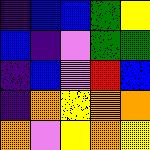[["indigo", "blue", "blue", "green", "yellow"], ["blue", "indigo", "violet", "green", "green"], ["indigo", "blue", "violet", "red", "blue"], ["indigo", "orange", "yellow", "orange", "orange"], ["orange", "violet", "yellow", "orange", "yellow"]]